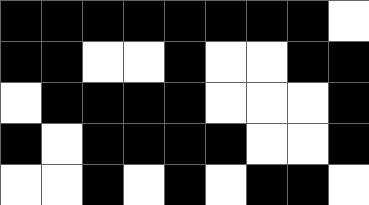[["black", "black", "black", "black", "black", "black", "black", "black", "white"], ["black", "black", "white", "white", "black", "white", "white", "black", "black"], ["white", "black", "black", "black", "black", "white", "white", "white", "black"], ["black", "white", "black", "black", "black", "black", "white", "white", "black"], ["white", "white", "black", "white", "black", "white", "black", "black", "white"]]